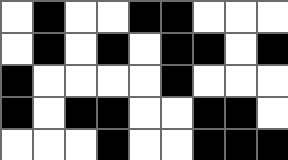[["white", "black", "white", "white", "black", "black", "white", "white", "white"], ["white", "black", "white", "black", "white", "black", "black", "white", "black"], ["black", "white", "white", "white", "white", "black", "white", "white", "white"], ["black", "white", "black", "black", "white", "white", "black", "black", "white"], ["white", "white", "white", "black", "white", "white", "black", "black", "black"]]